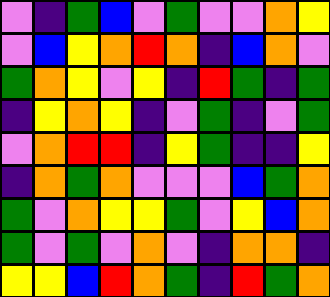[["violet", "indigo", "green", "blue", "violet", "green", "violet", "violet", "orange", "yellow"], ["violet", "blue", "yellow", "orange", "red", "orange", "indigo", "blue", "orange", "violet"], ["green", "orange", "yellow", "violet", "yellow", "indigo", "red", "green", "indigo", "green"], ["indigo", "yellow", "orange", "yellow", "indigo", "violet", "green", "indigo", "violet", "green"], ["violet", "orange", "red", "red", "indigo", "yellow", "green", "indigo", "indigo", "yellow"], ["indigo", "orange", "green", "orange", "violet", "violet", "violet", "blue", "green", "orange"], ["green", "violet", "orange", "yellow", "yellow", "green", "violet", "yellow", "blue", "orange"], ["green", "violet", "green", "violet", "orange", "violet", "indigo", "orange", "orange", "indigo"], ["yellow", "yellow", "blue", "red", "orange", "green", "indigo", "red", "green", "orange"]]